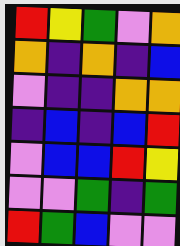[["red", "yellow", "green", "violet", "orange"], ["orange", "indigo", "orange", "indigo", "blue"], ["violet", "indigo", "indigo", "orange", "orange"], ["indigo", "blue", "indigo", "blue", "red"], ["violet", "blue", "blue", "red", "yellow"], ["violet", "violet", "green", "indigo", "green"], ["red", "green", "blue", "violet", "violet"]]